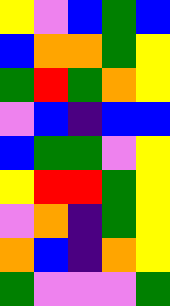[["yellow", "violet", "blue", "green", "blue"], ["blue", "orange", "orange", "green", "yellow"], ["green", "red", "green", "orange", "yellow"], ["violet", "blue", "indigo", "blue", "blue"], ["blue", "green", "green", "violet", "yellow"], ["yellow", "red", "red", "green", "yellow"], ["violet", "orange", "indigo", "green", "yellow"], ["orange", "blue", "indigo", "orange", "yellow"], ["green", "violet", "violet", "violet", "green"]]